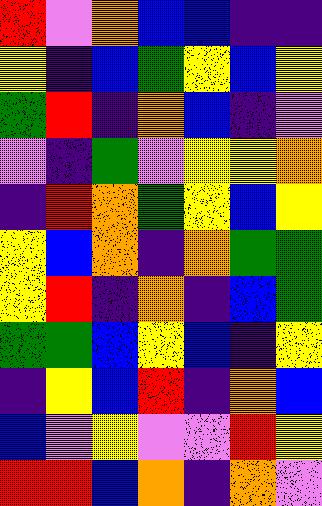[["red", "violet", "orange", "blue", "blue", "indigo", "indigo"], ["yellow", "indigo", "blue", "green", "yellow", "blue", "yellow"], ["green", "red", "indigo", "orange", "blue", "indigo", "violet"], ["violet", "indigo", "green", "violet", "yellow", "yellow", "orange"], ["indigo", "red", "orange", "green", "yellow", "blue", "yellow"], ["yellow", "blue", "orange", "indigo", "orange", "green", "green"], ["yellow", "red", "indigo", "orange", "indigo", "blue", "green"], ["green", "green", "blue", "yellow", "blue", "indigo", "yellow"], ["indigo", "yellow", "blue", "red", "indigo", "orange", "blue"], ["blue", "violet", "yellow", "violet", "violet", "red", "yellow"], ["red", "red", "blue", "orange", "indigo", "orange", "violet"]]